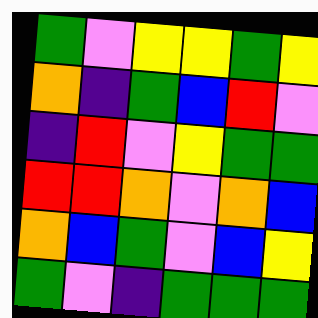[["green", "violet", "yellow", "yellow", "green", "yellow"], ["orange", "indigo", "green", "blue", "red", "violet"], ["indigo", "red", "violet", "yellow", "green", "green"], ["red", "red", "orange", "violet", "orange", "blue"], ["orange", "blue", "green", "violet", "blue", "yellow"], ["green", "violet", "indigo", "green", "green", "green"]]